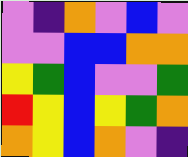[["violet", "indigo", "orange", "violet", "blue", "violet"], ["violet", "violet", "blue", "blue", "orange", "orange"], ["yellow", "green", "blue", "violet", "violet", "green"], ["red", "yellow", "blue", "yellow", "green", "orange"], ["orange", "yellow", "blue", "orange", "violet", "indigo"]]